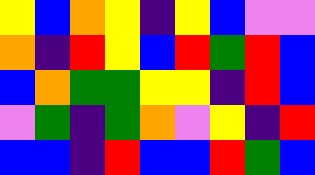[["yellow", "blue", "orange", "yellow", "indigo", "yellow", "blue", "violet", "violet"], ["orange", "indigo", "red", "yellow", "blue", "red", "green", "red", "blue"], ["blue", "orange", "green", "green", "yellow", "yellow", "indigo", "red", "blue"], ["violet", "green", "indigo", "green", "orange", "violet", "yellow", "indigo", "red"], ["blue", "blue", "indigo", "red", "blue", "blue", "red", "green", "blue"]]